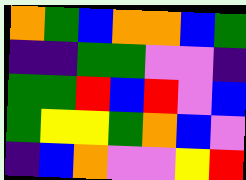[["orange", "green", "blue", "orange", "orange", "blue", "green"], ["indigo", "indigo", "green", "green", "violet", "violet", "indigo"], ["green", "green", "red", "blue", "red", "violet", "blue"], ["green", "yellow", "yellow", "green", "orange", "blue", "violet"], ["indigo", "blue", "orange", "violet", "violet", "yellow", "red"]]